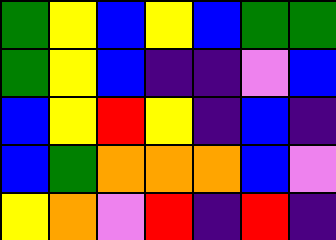[["green", "yellow", "blue", "yellow", "blue", "green", "green"], ["green", "yellow", "blue", "indigo", "indigo", "violet", "blue"], ["blue", "yellow", "red", "yellow", "indigo", "blue", "indigo"], ["blue", "green", "orange", "orange", "orange", "blue", "violet"], ["yellow", "orange", "violet", "red", "indigo", "red", "indigo"]]